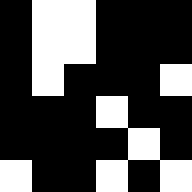[["black", "white", "white", "black", "black", "black"], ["black", "white", "white", "black", "black", "black"], ["black", "white", "black", "black", "black", "white"], ["black", "black", "black", "white", "black", "black"], ["black", "black", "black", "black", "white", "black"], ["white", "black", "black", "white", "black", "white"]]